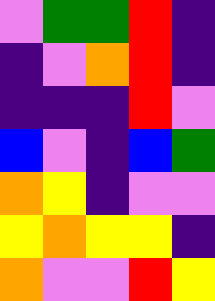[["violet", "green", "green", "red", "indigo"], ["indigo", "violet", "orange", "red", "indigo"], ["indigo", "indigo", "indigo", "red", "violet"], ["blue", "violet", "indigo", "blue", "green"], ["orange", "yellow", "indigo", "violet", "violet"], ["yellow", "orange", "yellow", "yellow", "indigo"], ["orange", "violet", "violet", "red", "yellow"]]